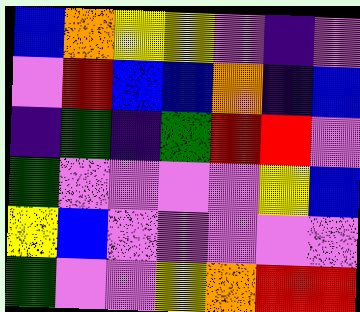[["blue", "orange", "yellow", "yellow", "violet", "indigo", "violet"], ["violet", "red", "blue", "blue", "orange", "indigo", "blue"], ["indigo", "green", "indigo", "green", "red", "red", "violet"], ["green", "violet", "violet", "violet", "violet", "yellow", "blue"], ["yellow", "blue", "violet", "violet", "violet", "violet", "violet"], ["green", "violet", "violet", "yellow", "orange", "red", "red"]]